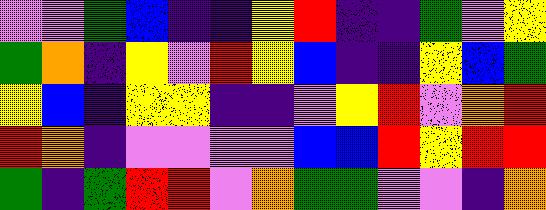[["violet", "violet", "green", "blue", "indigo", "indigo", "yellow", "red", "indigo", "indigo", "green", "violet", "yellow"], ["green", "orange", "indigo", "yellow", "violet", "red", "yellow", "blue", "indigo", "indigo", "yellow", "blue", "green"], ["yellow", "blue", "indigo", "yellow", "yellow", "indigo", "indigo", "violet", "yellow", "red", "violet", "orange", "red"], ["red", "orange", "indigo", "violet", "violet", "violet", "violet", "blue", "blue", "red", "yellow", "red", "red"], ["green", "indigo", "green", "red", "red", "violet", "orange", "green", "green", "violet", "violet", "indigo", "orange"]]